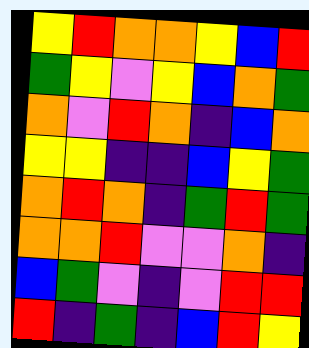[["yellow", "red", "orange", "orange", "yellow", "blue", "red"], ["green", "yellow", "violet", "yellow", "blue", "orange", "green"], ["orange", "violet", "red", "orange", "indigo", "blue", "orange"], ["yellow", "yellow", "indigo", "indigo", "blue", "yellow", "green"], ["orange", "red", "orange", "indigo", "green", "red", "green"], ["orange", "orange", "red", "violet", "violet", "orange", "indigo"], ["blue", "green", "violet", "indigo", "violet", "red", "red"], ["red", "indigo", "green", "indigo", "blue", "red", "yellow"]]